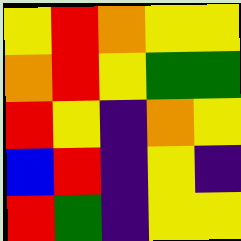[["yellow", "red", "orange", "yellow", "yellow"], ["orange", "red", "yellow", "green", "green"], ["red", "yellow", "indigo", "orange", "yellow"], ["blue", "red", "indigo", "yellow", "indigo"], ["red", "green", "indigo", "yellow", "yellow"]]